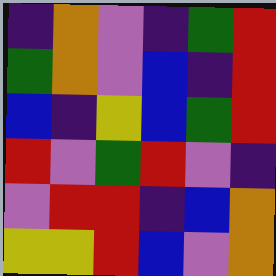[["indigo", "orange", "violet", "indigo", "green", "red"], ["green", "orange", "violet", "blue", "indigo", "red"], ["blue", "indigo", "yellow", "blue", "green", "red"], ["red", "violet", "green", "red", "violet", "indigo"], ["violet", "red", "red", "indigo", "blue", "orange"], ["yellow", "yellow", "red", "blue", "violet", "orange"]]